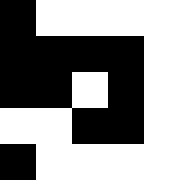[["black", "white", "white", "white", "white"], ["black", "black", "black", "black", "white"], ["black", "black", "white", "black", "white"], ["white", "white", "black", "black", "white"], ["black", "white", "white", "white", "white"]]